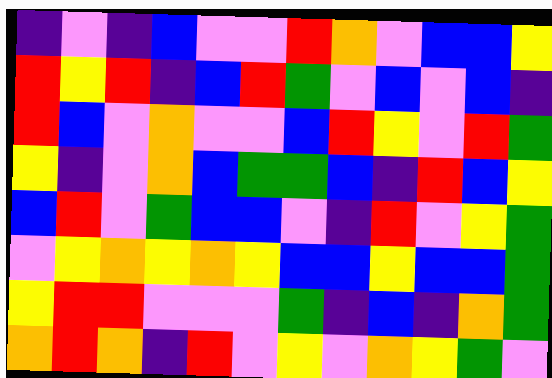[["indigo", "violet", "indigo", "blue", "violet", "violet", "red", "orange", "violet", "blue", "blue", "yellow"], ["red", "yellow", "red", "indigo", "blue", "red", "green", "violet", "blue", "violet", "blue", "indigo"], ["red", "blue", "violet", "orange", "violet", "violet", "blue", "red", "yellow", "violet", "red", "green"], ["yellow", "indigo", "violet", "orange", "blue", "green", "green", "blue", "indigo", "red", "blue", "yellow"], ["blue", "red", "violet", "green", "blue", "blue", "violet", "indigo", "red", "violet", "yellow", "green"], ["violet", "yellow", "orange", "yellow", "orange", "yellow", "blue", "blue", "yellow", "blue", "blue", "green"], ["yellow", "red", "red", "violet", "violet", "violet", "green", "indigo", "blue", "indigo", "orange", "green"], ["orange", "red", "orange", "indigo", "red", "violet", "yellow", "violet", "orange", "yellow", "green", "violet"]]